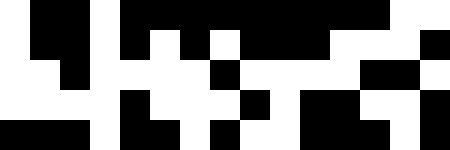[["white", "black", "black", "white", "black", "black", "black", "black", "black", "black", "black", "black", "black", "white", "white"], ["white", "black", "black", "white", "black", "white", "black", "white", "black", "black", "black", "white", "white", "white", "black"], ["white", "white", "black", "white", "white", "white", "white", "black", "white", "white", "white", "white", "black", "black", "white"], ["white", "white", "white", "white", "black", "white", "white", "white", "black", "white", "black", "black", "white", "white", "black"], ["black", "black", "black", "white", "black", "black", "white", "black", "white", "white", "black", "black", "black", "white", "black"]]